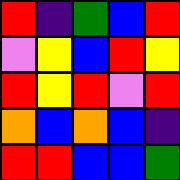[["red", "indigo", "green", "blue", "red"], ["violet", "yellow", "blue", "red", "yellow"], ["red", "yellow", "red", "violet", "red"], ["orange", "blue", "orange", "blue", "indigo"], ["red", "red", "blue", "blue", "green"]]